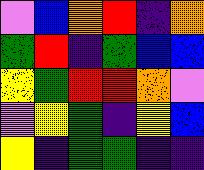[["violet", "blue", "orange", "red", "indigo", "orange"], ["green", "red", "indigo", "green", "blue", "blue"], ["yellow", "green", "red", "red", "orange", "violet"], ["violet", "yellow", "green", "indigo", "yellow", "blue"], ["yellow", "indigo", "green", "green", "indigo", "indigo"]]